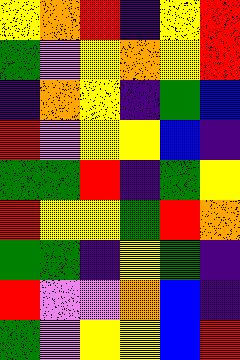[["yellow", "orange", "red", "indigo", "yellow", "red"], ["green", "violet", "yellow", "orange", "yellow", "red"], ["indigo", "orange", "yellow", "indigo", "green", "blue"], ["red", "violet", "yellow", "yellow", "blue", "indigo"], ["green", "green", "red", "indigo", "green", "yellow"], ["red", "yellow", "yellow", "green", "red", "orange"], ["green", "green", "indigo", "yellow", "green", "indigo"], ["red", "violet", "violet", "orange", "blue", "indigo"], ["green", "violet", "yellow", "yellow", "blue", "red"]]